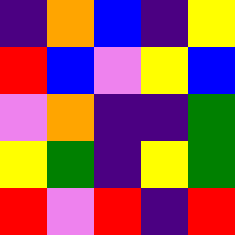[["indigo", "orange", "blue", "indigo", "yellow"], ["red", "blue", "violet", "yellow", "blue"], ["violet", "orange", "indigo", "indigo", "green"], ["yellow", "green", "indigo", "yellow", "green"], ["red", "violet", "red", "indigo", "red"]]